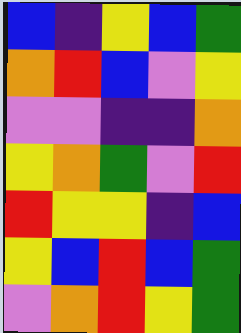[["blue", "indigo", "yellow", "blue", "green"], ["orange", "red", "blue", "violet", "yellow"], ["violet", "violet", "indigo", "indigo", "orange"], ["yellow", "orange", "green", "violet", "red"], ["red", "yellow", "yellow", "indigo", "blue"], ["yellow", "blue", "red", "blue", "green"], ["violet", "orange", "red", "yellow", "green"]]